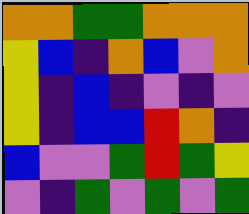[["orange", "orange", "green", "green", "orange", "orange", "orange"], ["yellow", "blue", "indigo", "orange", "blue", "violet", "orange"], ["yellow", "indigo", "blue", "indigo", "violet", "indigo", "violet"], ["yellow", "indigo", "blue", "blue", "red", "orange", "indigo"], ["blue", "violet", "violet", "green", "red", "green", "yellow"], ["violet", "indigo", "green", "violet", "green", "violet", "green"]]